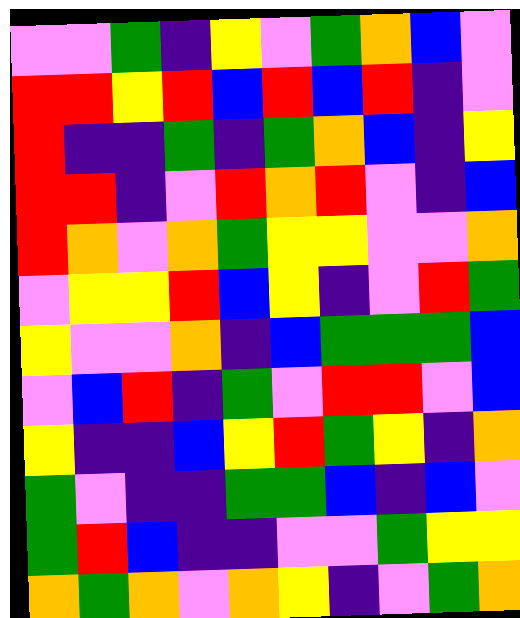[["violet", "violet", "green", "indigo", "yellow", "violet", "green", "orange", "blue", "violet"], ["red", "red", "yellow", "red", "blue", "red", "blue", "red", "indigo", "violet"], ["red", "indigo", "indigo", "green", "indigo", "green", "orange", "blue", "indigo", "yellow"], ["red", "red", "indigo", "violet", "red", "orange", "red", "violet", "indigo", "blue"], ["red", "orange", "violet", "orange", "green", "yellow", "yellow", "violet", "violet", "orange"], ["violet", "yellow", "yellow", "red", "blue", "yellow", "indigo", "violet", "red", "green"], ["yellow", "violet", "violet", "orange", "indigo", "blue", "green", "green", "green", "blue"], ["violet", "blue", "red", "indigo", "green", "violet", "red", "red", "violet", "blue"], ["yellow", "indigo", "indigo", "blue", "yellow", "red", "green", "yellow", "indigo", "orange"], ["green", "violet", "indigo", "indigo", "green", "green", "blue", "indigo", "blue", "violet"], ["green", "red", "blue", "indigo", "indigo", "violet", "violet", "green", "yellow", "yellow"], ["orange", "green", "orange", "violet", "orange", "yellow", "indigo", "violet", "green", "orange"]]